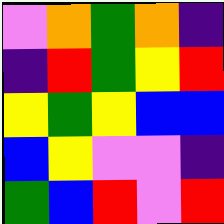[["violet", "orange", "green", "orange", "indigo"], ["indigo", "red", "green", "yellow", "red"], ["yellow", "green", "yellow", "blue", "blue"], ["blue", "yellow", "violet", "violet", "indigo"], ["green", "blue", "red", "violet", "red"]]